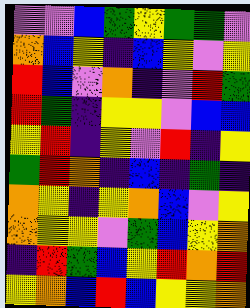[["violet", "violet", "blue", "green", "yellow", "green", "green", "violet"], ["orange", "blue", "yellow", "indigo", "blue", "yellow", "violet", "yellow"], ["red", "blue", "violet", "orange", "indigo", "violet", "red", "green"], ["red", "green", "indigo", "yellow", "yellow", "violet", "blue", "blue"], ["yellow", "red", "indigo", "yellow", "violet", "red", "indigo", "yellow"], ["green", "red", "orange", "indigo", "blue", "indigo", "green", "indigo"], ["orange", "yellow", "indigo", "yellow", "orange", "blue", "violet", "yellow"], ["orange", "yellow", "yellow", "violet", "green", "blue", "yellow", "orange"], ["indigo", "red", "green", "blue", "yellow", "red", "orange", "red"], ["yellow", "orange", "blue", "red", "blue", "yellow", "yellow", "orange"]]